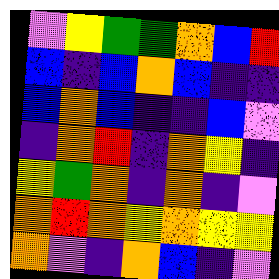[["violet", "yellow", "green", "green", "orange", "blue", "red"], ["blue", "indigo", "blue", "orange", "blue", "indigo", "indigo"], ["blue", "orange", "blue", "indigo", "indigo", "blue", "violet"], ["indigo", "orange", "red", "indigo", "orange", "yellow", "indigo"], ["yellow", "green", "orange", "indigo", "orange", "indigo", "violet"], ["orange", "red", "orange", "yellow", "orange", "yellow", "yellow"], ["orange", "violet", "indigo", "orange", "blue", "indigo", "violet"]]